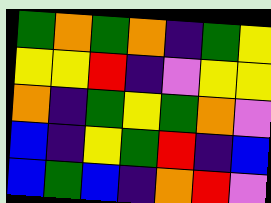[["green", "orange", "green", "orange", "indigo", "green", "yellow"], ["yellow", "yellow", "red", "indigo", "violet", "yellow", "yellow"], ["orange", "indigo", "green", "yellow", "green", "orange", "violet"], ["blue", "indigo", "yellow", "green", "red", "indigo", "blue"], ["blue", "green", "blue", "indigo", "orange", "red", "violet"]]